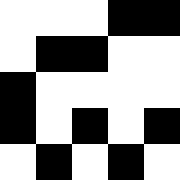[["white", "white", "white", "black", "black"], ["white", "black", "black", "white", "white"], ["black", "white", "white", "white", "white"], ["black", "white", "black", "white", "black"], ["white", "black", "white", "black", "white"]]